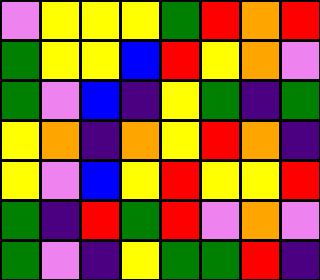[["violet", "yellow", "yellow", "yellow", "green", "red", "orange", "red"], ["green", "yellow", "yellow", "blue", "red", "yellow", "orange", "violet"], ["green", "violet", "blue", "indigo", "yellow", "green", "indigo", "green"], ["yellow", "orange", "indigo", "orange", "yellow", "red", "orange", "indigo"], ["yellow", "violet", "blue", "yellow", "red", "yellow", "yellow", "red"], ["green", "indigo", "red", "green", "red", "violet", "orange", "violet"], ["green", "violet", "indigo", "yellow", "green", "green", "red", "indigo"]]